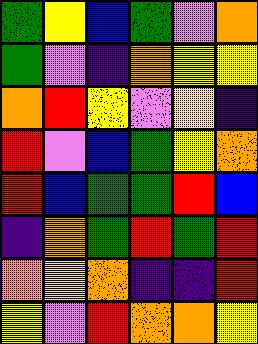[["green", "yellow", "blue", "green", "violet", "orange"], ["green", "violet", "indigo", "orange", "yellow", "yellow"], ["orange", "red", "yellow", "violet", "yellow", "indigo"], ["red", "violet", "blue", "green", "yellow", "orange"], ["red", "blue", "green", "green", "red", "blue"], ["indigo", "orange", "green", "red", "green", "red"], ["orange", "yellow", "orange", "indigo", "indigo", "red"], ["yellow", "violet", "red", "orange", "orange", "yellow"]]